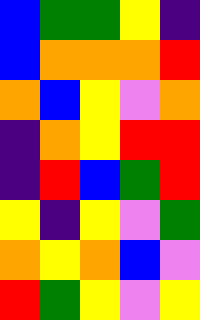[["blue", "green", "green", "yellow", "indigo"], ["blue", "orange", "orange", "orange", "red"], ["orange", "blue", "yellow", "violet", "orange"], ["indigo", "orange", "yellow", "red", "red"], ["indigo", "red", "blue", "green", "red"], ["yellow", "indigo", "yellow", "violet", "green"], ["orange", "yellow", "orange", "blue", "violet"], ["red", "green", "yellow", "violet", "yellow"]]